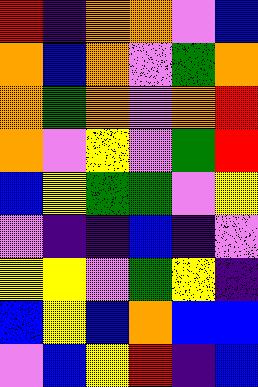[["red", "indigo", "orange", "orange", "violet", "blue"], ["orange", "blue", "orange", "violet", "green", "orange"], ["orange", "green", "orange", "violet", "orange", "red"], ["orange", "violet", "yellow", "violet", "green", "red"], ["blue", "yellow", "green", "green", "violet", "yellow"], ["violet", "indigo", "indigo", "blue", "indigo", "violet"], ["yellow", "yellow", "violet", "green", "yellow", "indigo"], ["blue", "yellow", "blue", "orange", "blue", "blue"], ["violet", "blue", "yellow", "red", "indigo", "blue"]]